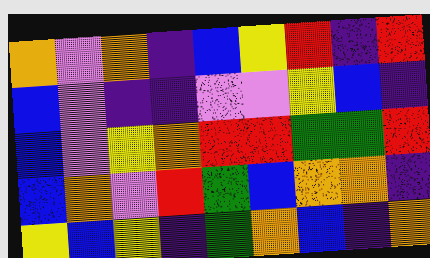[["orange", "violet", "orange", "indigo", "blue", "yellow", "red", "indigo", "red"], ["blue", "violet", "indigo", "indigo", "violet", "violet", "yellow", "blue", "indigo"], ["blue", "violet", "yellow", "orange", "red", "red", "green", "green", "red"], ["blue", "orange", "violet", "red", "green", "blue", "orange", "orange", "indigo"], ["yellow", "blue", "yellow", "indigo", "green", "orange", "blue", "indigo", "orange"]]